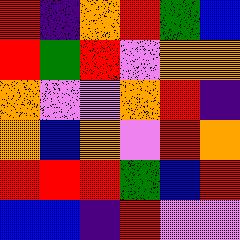[["red", "indigo", "orange", "red", "green", "blue"], ["red", "green", "red", "violet", "orange", "orange"], ["orange", "violet", "violet", "orange", "red", "indigo"], ["orange", "blue", "orange", "violet", "red", "orange"], ["red", "red", "red", "green", "blue", "red"], ["blue", "blue", "indigo", "red", "violet", "violet"]]